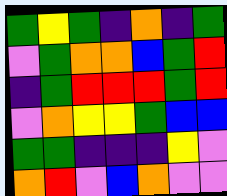[["green", "yellow", "green", "indigo", "orange", "indigo", "green"], ["violet", "green", "orange", "orange", "blue", "green", "red"], ["indigo", "green", "red", "red", "red", "green", "red"], ["violet", "orange", "yellow", "yellow", "green", "blue", "blue"], ["green", "green", "indigo", "indigo", "indigo", "yellow", "violet"], ["orange", "red", "violet", "blue", "orange", "violet", "violet"]]